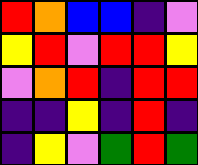[["red", "orange", "blue", "blue", "indigo", "violet"], ["yellow", "red", "violet", "red", "red", "yellow"], ["violet", "orange", "red", "indigo", "red", "red"], ["indigo", "indigo", "yellow", "indigo", "red", "indigo"], ["indigo", "yellow", "violet", "green", "red", "green"]]